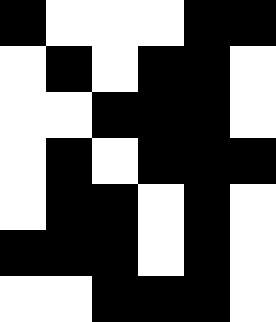[["black", "white", "white", "white", "black", "black"], ["white", "black", "white", "black", "black", "white"], ["white", "white", "black", "black", "black", "white"], ["white", "black", "white", "black", "black", "black"], ["white", "black", "black", "white", "black", "white"], ["black", "black", "black", "white", "black", "white"], ["white", "white", "black", "black", "black", "white"]]